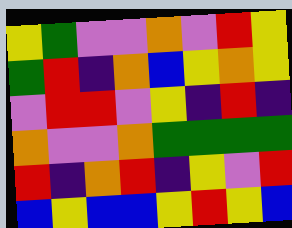[["yellow", "green", "violet", "violet", "orange", "violet", "red", "yellow"], ["green", "red", "indigo", "orange", "blue", "yellow", "orange", "yellow"], ["violet", "red", "red", "violet", "yellow", "indigo", "red", "indigo"], ["orange", "violet", "violet", "orange", "green", "green", "green", "green"], ["red", "indigo", "orange", "red", "indigo", "yellow", "violet", "red"], ["blue", "yellow", "blue", "blue", "yellow", "red", "yellow", "blue"]]